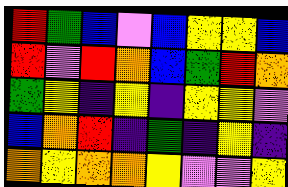[["red", "green", "blue", "violet", "blue", "yellow", "yellow", "blue"], ["red", "violet", "red", "orange", "blue", "green", "red", "orange"], ["green", "yellow", "indigo", "yellow", "indigo", "yellow", "yellow", "violet"], ["blue", "orange", "red", "indigo", "green", "indigo", "yellow", "indigo"], ["orange", "yellow", "orange", "orange", "yellow", "violet", "violet", "yellow"]]